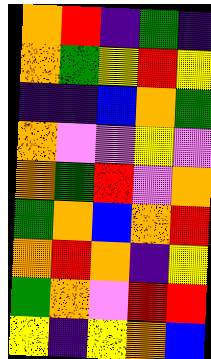[["orange", "red", "indigo", "green", "indigo"], ["orange", "green", "yellow", "red", "yellow"], ["indigo", "indigo", "blue", "orange", "green"], ["orange", "violet", "violet", "yellow", "violet"], ["orange", "green", "red", "violet", "orange"], ["green", "orange", "blue", "orange", "red"], ["orange", "red", "orange", "indigo", "yellow"], ["green", "orange", "violet", "red", "red"], ["yellow", "indigo", "yellow", "orange", "blue"]]